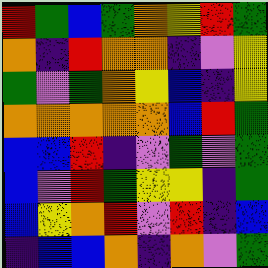[["red", "green", "blue", "green", "orange", "yellow", "red", "green"], ["orange", "indigo", "red", "orange", "orange", "indigo", "violet", "yellow"], ["green", "violet", "green", "orange", "yellow", "blue", "indigo", "yellow"], ["orange", "orange", "orange", "orange", "orange", "blue", "red", "green"], ["blue", "blue", "red", "indigo", "violet", "green", "violet", "green"], ["blue", "violet", "red", "green", "yellow", "yellow", "indigo", "green"], ["blue", "yellow", "orange", "red", "violet", "red", "indigo", "blue"], ["indigo", "blue", "blue", "orange", "indigo", "orange", "violet", "green"]]